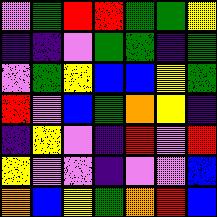[["violet", "green", "red", "red", "green", "green", "yellow"], ["indigo", "indigo", "violet", "green", "green", "indigo", "green"], ["violet", "green", "yellow", "blue", "blue", "yellow", "green"], ["red", "violet", "blue", "green", "orange", "yellow", "indigo"], ["indigo", "yellow", "violet", "indigo", "red", "violet", "red"], ["yellow", "violet", "violet", "indigo", "violet", "violet", "blue"], ["orange", "blue", "yellow", "green", "orange", "red", "blue"]]